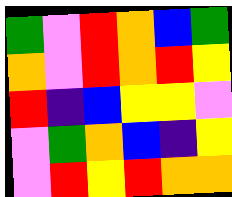[["green", "violet", "red", "orange", "blue", "green"], ["orange", "violet", "red", "orange", "red", "yellow"], ["red", "indigo", "blue", "yellow", "yellow", "violet"], ["violet", "green", "orange", "blue", "indigo", "yellow"], ["violet", "red", "yellow", "red", "orange", "orange"]]